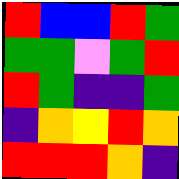[["red", "blue", "blue", "red", "green"], ["green", "green", "violet", "green", "red"], ["red", "green", "indigo", "indigo", "green"], ["indigo", "orange", "yellow", "red", "orange"], ["red", "red", "red", "orange", "indigo"]]